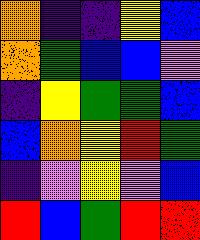[["orange", "indigo", "indigo", "yellow", "blue"], ["orange", "green", "blue", "blue", "violet"], ["indigo", "yellow", "green", "green", "blue"], ["blue", "orange", "yellow", "red", "green"], ["indigo", "violet", "yellow", "violet", "blue"], ["red", "blue", "green", "red", "red"]]